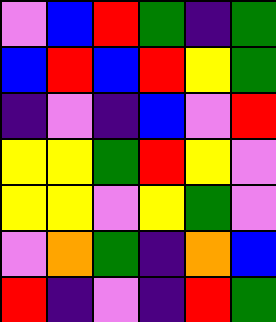[["violet", "blue", "red", "green", "indigo", "green"], ["blue", "red", "blue", "red", "yellow", "green"], ["indigo", "violet", "indigo", "blue", "violet", "red"], ["yellow", "yellow", "green", "red", "yellow", "violet"], ["yellow", "yellow", "violet", "yellow", "green", "violet"], ["violet", "orange", "green", "indigo", "orange", "blue"], ["red", "indigo", "violet", "indigo", "red", "green"]]